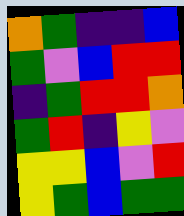[["orange", "green", "indigo", "indigo", "blue"], ["green", "violet", "blue", "red", "red"], ["indigo", "green", "red", "red", "orange"], ["green", "red", "indigo", "yellow", "violet"], ["yellow", "yellow", "blue", "violet", "red"], ["yellow", "green", "blue", "green", "green"]]